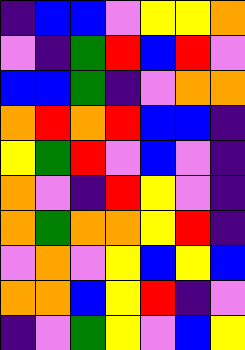[["indigo", "blue", "blue", "violet", "yellow", "yellow", "orange"], ["violet", "indigo", "green", "red", "blue", "red", "violet"], ["blue", "blue", "green", "indigo", "violet", "orange", "orange"], ["orange", "red", "orange", "red", "blue", "blue", "indigo"], ["yellow", "green", "red", "violet", "blue", "violet", "indigo"], ["orange", "violet", "indigo", "red", "yellow", "violet", "indigo"], ["orange", "green", "orange", "orange", "yellow", "red", "indigo"], ["violet", "orange", "violet", "yellow", "blue", "yellow", "blue"], ["orange", "orange", "blue", "yellow", "red", "indigo", "violet"], ["indigo", "violet", "green", "yellow", "violet", "blue", "yellow"]]